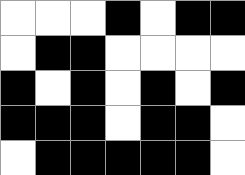[["white", "white", "white", "black", "white", "black", "black"], ["white", "black", "black", "white", "white", "white", "white"], ["black", "white", "black", "white", "black", "white", "black"], ["black", "black", "black", "white", "black", "black", "white"], ["white", "black", "black", "black", "black", "black", "white"]]